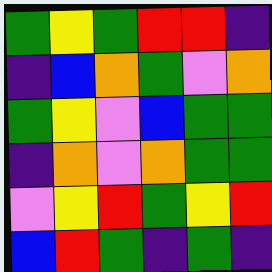[["green", "yellow", "green", "red", "red", "indigo"], ["indigo", "blue", "orange", "green", "violet", "orange"], ["green", "yellow", "violet", "blue", "green", "green"], ["indigo", "orange", "violet", "orange", "green", "green"], ["violet", "yellow", "red", "green", "yellow", "red"], ["blue", "red", "green", "indigo", "green", "indigo"]]